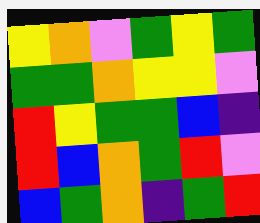[["yellow", "orange", "violet", "green", "yellow", "green"], ["green", "green", "orange", "yellow", "yellow", "violet"], ["red", "yellow", "green", "green", "blue", "indigo"], ["red", "blue", "orange", "green", "red", "violet"], ["blue", "green", "orange", "indigo", "green", "red"]]